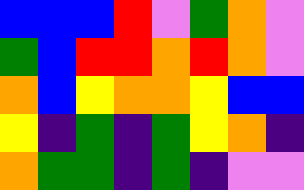[["blue", "blue", "blue", "red", "violet", "green", "orange", "violet"], ["green", "blue", "red", "red", "orange", "red", "orange", "violet"], ["orange", "blue", "yellow", "orange", "orange", "yellow", "blue", "blue"], ["yellow", "indigo", "green", "indigo", "green", "yellow", "orange", "indigo"], ["orange", "green", "green", "indigo", "green", "indigo", "violet", "violet"]]